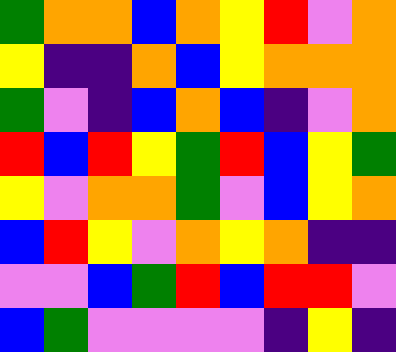[["green", "orange", "orange", "blue", "orange", "yellow", "red", "violet", "orange"], ["yellow", "indigo", "indigo", "orange", "blue", "yellow", "orange", "orange", "orange"], ["green", "violet", "indigo", "blue", "orange", "blue", "indigo", "violet", "orange"], ["red", "blue", "red", "yellow", "green", "red", "blue", "yellow", "green"], ["yellow", "violet", "orange", "orange", "green", "violet", "blue", "yellow", "orange"], ["blue", "red", "yellow", "violet", "orange", "yellow", "orange", "indigo", "indigo"], ["violet", "violet", "blue", "green", "red", "blue", "red", "red", "violet"], ["blue", "green", "violet", "violet", "violet", "violet", "indigo", "yellow", "indigo"]]